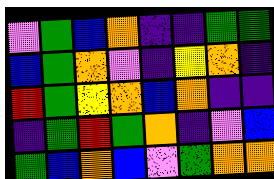[["violet", "green", "blue", "orange", "indigo", "indigo", "green", "green"], ["blue", "green", "orange", "violet", "indigo", "yellow", "orange", "indigo"], ["red", "green", "yellow", "orange", "blue", "orange", "indigo", "indigo"], ["indigo", "green", "red", "green", "orange", "indigo", "violet", "blue"], ["green", "blue", "orange", "blue", "violet", "green", "orange", "orange"]]